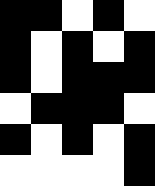[["black", "black", "white", "black", "white"], ["black", "white", "black", "white", "black"], ["black", "white", "black", "black", "black"], ["white", "black", "black", "black", "white"], ["black", "white", "black", "white", "black"], ["white", "white", "white", "white", "black"]]